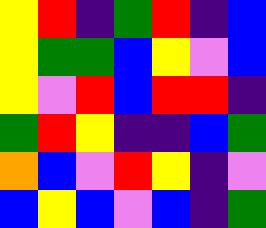[["yellow", "red", "indigo", "green", "red", "indigo", "blue"], ["yellow", "green", "green", "blue", "yellow", "violet", "blue"], ["yellow", "violet", "red", "blue", "red", "red", "indigo"], ["green", "red", "yellow", "indigo", "indigo", "blue", "green"], ["orange", "blue", "violet", "red", "yellow", "indigo", "violet"], ["blue", "yellow", "blue", "violet", "blue", "indigo", "green"]]